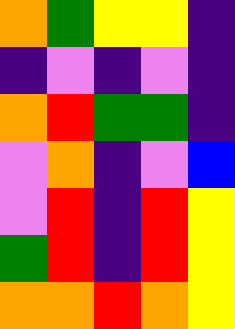[["orange", "green", "yellow", "yellow", "indigo"], ["indigo", "violet", "indigo", "violet", "indigo"], ["orange", "red", "green", "green", "indigo"], ["violet", "orange", "indigo", "violet", "blue"], ["violet", "red", "indigo", "red", "yellow"], ["green", "red", "indigo", "red", "yellow"], ["orange", "orange", "red", "orange", "yellow"]]